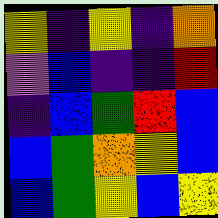[["yellow", "indigo", "yellow", "indigo", "orange"], ["violet", "blue", "indigo", "indigo", "red"], ["indigo", "blue", "green", "red", "blue"], ["blue", "green", "orange", "yellow", "blue"], ["blue", "green", "yellow", "blue", "yellow"]]